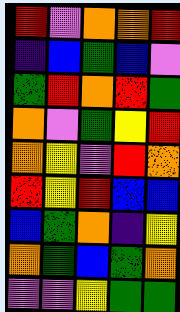[["red", "violet", "orange", "orange", "red"], ["indigo", "blue", "green", "blue", "violet"], ["green", "red", "orange", "red", "green"], ["orange", "violet", "green", "yellow", "red"], ["orange", "yellow", "violet", "red", "orange"], ["red", "yellow", "red", "blue", "blue"], ["blue", "green", "orange", "indigo", "yellow"], ["orange", "green", "blue", "green", "orange"], ["violet", "violet", "yellow", "green", "green"]]